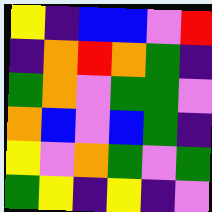[["yellow", "indigo", "blue", "blue", "violet", "red"], ["indigo", "orange", "red", "orange", "green", "indigo"], ["green", "orange", "violet", "green", "green", "violet"], ["orange", "blue", "violet", "blue", "green", "indigo"], ["yellow", "violet", "orange", "green", "violet", "green"], ["green", "yellow", "indigo", "yellow", "indigo", "violet"]]